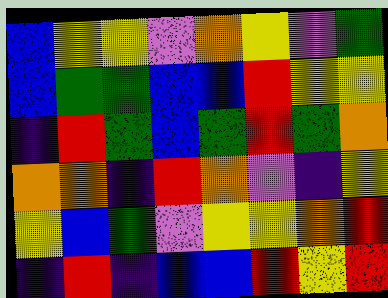[["blue", "yellow", "yellow", "violet", "orange", "yellow", "violet", "green"], ["blue", "green", "green", "blue", "blue", "red", "yellow", "yellow"], ["indigo", "red", "green", "blue", "green", "red", "green", "orange"], ["orange", "orange", "indigo", "red", "orange", "violet", "indigo", "yellow"], ["yellow", "blue", "green", "violet", "yellow", "yellow", "orange", "red"], ["indigo", "red", "indigo", "blue", "blue", "red", "yellow", "red"]]